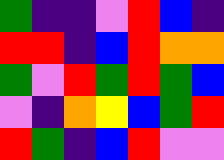[["green", "indigo", "indigo", "violet", "red", "blue", "indigo"], ["red", "red", "indigo", "blue", "red", "orange", "orange"], ["green", "violet", "red", "green", "red", "green", "blue"], ["violet", "indigo", "orange", "yellow", "blue", "green", "red"], ["red", "green", "indigo", "blue", "red", "violet", "violet"]]